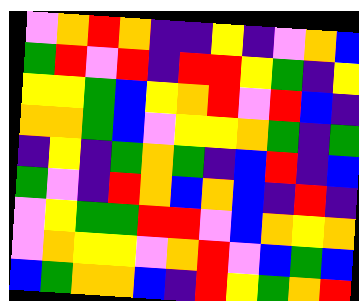[["violet", "orange", "red", "orange", "indigo", "indigo", "yellow", "indigo", "violet", "orange", "blue"], ["green", "red", "violet", "red", "indigo", "red", "red", "yellow", "green", "indigo", "yellow"], ["yellow", "yellow", "green", "blue", "yellow", "orange", "red", "violet", "red", "blue", "indigo"], ["orange", "orange", "green", "blue", "violet", "yellow", "yellow", "orange", "green", "indigo", "green"], ["indigo", "yellow", "indigo", "green", "orange", "green", "indigo", "blue", "red", "indigo", "blue"], ["green", "violet", "indigo", "red", "orange", "blue", "orange", "blue", "indigo", "red", "indigo"], ["violet", "yellow", "green", "green", "red", "red", "violet", "blue", "orange", "yellow", "orange"], ["violet", "orange", "yellow", "yellow", "violet", "orange", "red", "violet", "blue", "green", "blue"], ["blue", "green", "orange", "orange", "blue", "indigo", "red", "yellow", "green", "orange", "red"]]